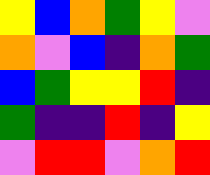[["yellow", "blue", "orange", "green", "yellow", "violet"], ["orange", "violet", "blue", "indigo", "orange", "green"], ["blue", "green", "yellow", "yellow", "red", "indigo"], ["green", "indigo", "indigo", "red", "indigo", "yellow"], ["violet", "red", "red", "violet", "orange", "red"]]